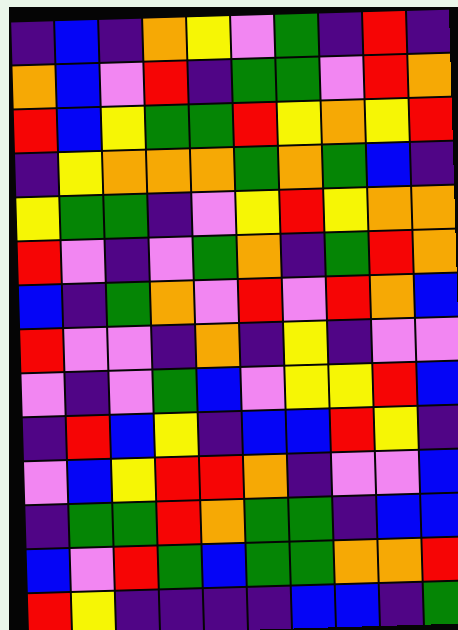[["indigo", "blue", "indigo", "orange", "yellow", "violet", "green", "indigo", "red", "indigo"], ["orange", "blue", "violet", "red", "indigo", "green", "green", "violet", "red", "orange"], ["red", "blue", "yellow", "green", "green", "red", "yellow", "orange", "yellow", "red"], ["indigo", "yellow", "orange", "orange", "orange", "green", "orange", "green", "blue", "indigo"], ["yellow", "green", "green", "indigo", "violet", "yellow", "red", "yellow", "orange", "orange"], ["red", "violet", "indigo", "violet", "green", "orange", "indigo", "green", "red", "orange"], ["blue", "indigo", "green", "orange", "violet", "red", "violet", "red", "orange", "blue"], ["red", "violet", "violet", "indigo", "orange", "indigo", "yellow", "indigo", "violet", "violet"], ["violet", "indigo", "violet", "green", "blue", "violet", "yellow", "yellow", "red", "blue"], ["indigo", "red", "blue", "yellow", "indigo", "blue", "blue", "red", "yellow", "indigo"], ["violet", "blue", "yellow", "red", "red", "orange", "indigo", "violet", "violet", "blue"], ["indigo", "green", "green", "red", "orange", "green", "green", "indigo", "blue", "blue"], ["blue", "violet", "red", "green", "blue", "green", "green", "orange", "orange", "red"], ["red", "yellow", "indigo", "indigo", "indigo", "indigo", "blue", "blue", "indigo", "green"]]